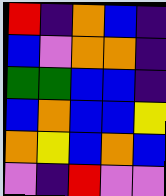[["red", "indigo", "orange", "blue", "indigo"], ["blue", "violet", "orange", "orange", "indigo"], ["green", "green", "blue", "blue", "indigo"], ["blue", "orange", "blue", "blue", "yellow"], ["orange", "yellow", "blue", "orange", "blue"], ["violet", "indigo", "red", "violet", "violet"]]